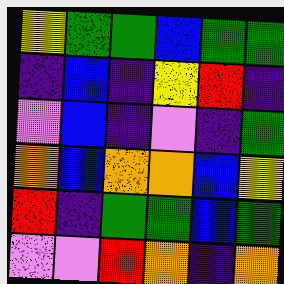[["yellow", "green", "green", "blue", "green", "green"], ["indigo", "blue", "indigo", "yellow", "red", "indigo"], ["violet", "blue", "indigo", "violet", "indigo", "green"], ["orange", "blue", "orange", "orange", "blue", "yellow"], ["red", "indigo", "green", "green", "blue", "green"], ["violet", "violet", "red", "orange", "indigo", "orange"]]